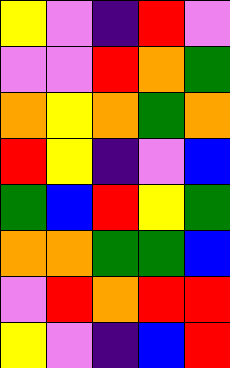[["yellow", "violet", "indigo", "red", "violet"], ["violet", "violet", "red", "orange", "green"], ["orange", "yellow", "orange", "green", "orange"], ["red", "yellow", "indigo", "violet", "blue"], ["green", "blue", "red", "yellow", "green"], ["orange", "orange", "green", "green", "blue"], ["violet", "red", "orange", "red", "red"], ["yellow", "violet", "indigo", "blue", "red"]]